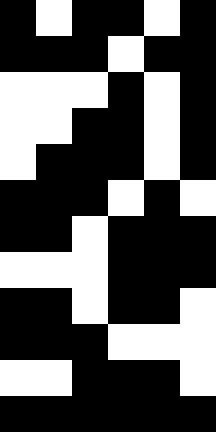[["black", "white", "black", "black", "white", "black"], ["black", "black", "black", "white", "black", "black"], ["white", "white", "white", "black", "white", "black"], ["white", "white", "black", "black", "white", "black"], ["white", "black", "black", "black", "white", "black"], ["black", "black", "black", "white", "black", "white"], ["black", "black", "white", "black", "black", "black"], ["white", "white", "white", "black", "black", "black"], ["black", "black", "white", "black", "black", "white"], ["black", "black", "black", "white", "white", "white"], ["white", "white", "black", "black", "black", "white"], ["black", "black", "black", "black", "black", "black"]]